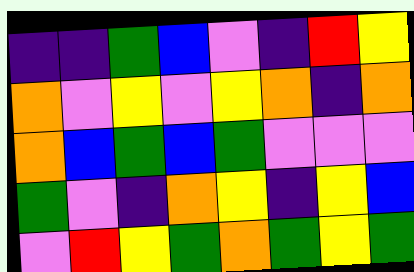[["indigo", "indigo", "green", "blue", "violet", "indigo", "red", "yellow"], ["orange", "violet", "yellow", "violet", "yellow", "orange", "indigo", "orange"], ["orange", "blue", "green", "blue", "green", "violet", "violet", "violet"], ["green", "violet", "indigo", "orange", "yellow", "indigo", "yellow", "blue"], ["violet", "red", "yellow", "green", "orange", "green", "yellow", "green"]]